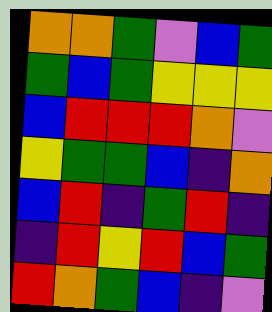[["orange", "orange", "green", "violet", "blue", "green"], ["green", "blue", "green", "yellow", "yellow", "yellow"], ["blue", "red", "red", "red", "orange", "violet"], ["yellow", "green", "green", "blue", "indigo", "orange"], ["blue", "red", "indigo", "green", "red", "indigo"], ["indigo", "red", "yellow", "red", "blue", "green"], ["red", "orange", "green", "blue", "indigo", "violet"]]